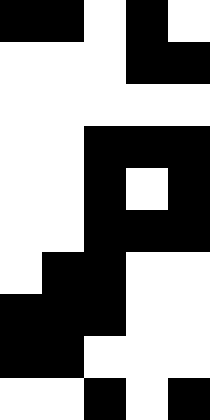[["black", "black", "white", "black", "white"], ["white", "white", "white", "black", "black"], ["white", "white", "white", "white", "white"], ["white", "white", "black", "black", "black"], ["white", "white", "black", "white", "black"], ["white", "white", "black", "black", "black"], ["white", "black", "black", "white", "white"], ["black", "black", "black", "white", "white"], ["black", "black", "white", "white", "white"], ["white", "white", "black", "white", "black"]]